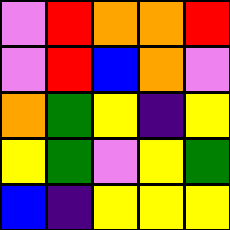[["violet", "red", "orange", "orange", "red"], ["violet", "red", "blue", "orange", "violet"], ["orange", "green", "yellow", "indigo", "yellow"], ["yellow", "green", "violet", "yellow", "green"], ["blue", "indigo", "yellow", "yellow", "yellow"]]